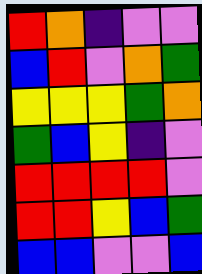[["red", "orange", "indigo", "violet", "violet"], ["blue", "red", "violet", "orange", "green"], ["yellow", "yellow", "yellow", "green", "orange"], ["green", "blue", "yellow", "indigo", "violet"], ["red", "red", "red", "red", "violet"], ["red", "red", "yellow", "blue", "green"], ["blue", "blue", "violet", "violet", "blue"]]